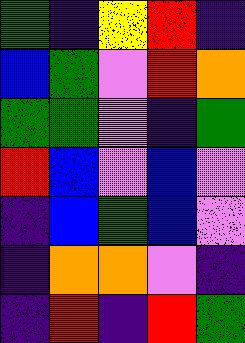[["green", "indigo", "yellow", "red", "indigo"], ["blue", "green", "violet", "red", "orange"], ["green", "green", "violet", "indigo", "green"], ["red", "blue", "violet", "blue", "violet"], ["indigo", "blue", "green", "blue", "violet"], ["indigo", "orange", "orange", "violet", "indigo"], ["indigo", "red", "indigo", "red", "green"]]